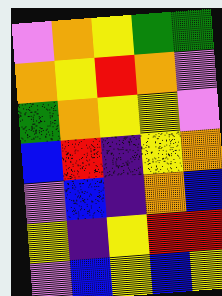[["violet", "orange", "yellow", "green", "green"], ["orange", "yellow", "red", "orange", "violet"], ["green", "orange", "yellow", "yellow", "violet"], ["blue", "red", "indigo", "yellow", "orange"], ["violet", "blue", "indigo", "orange", "blue"], ["yellow", "indigo", "yellow", "red", "red"], ["violet", "blue", "yellow", "blue", "yellow"]]